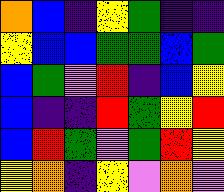[["orange", "blue", "indigo", "yellow", "green", "indigo", "indigo"], ["yellow", "blue", "blue", "green", "green", "blue", "green"], ["blue", "green", "violet", "red", "indigo", "blue", "yellow"], ["blue", "indigo", "indigo", "red", "green", "yellow", "red"], ["blue", "red", "green", "violet", "green", "red", "yellow"], ["yellow", "orange", "indigo", "yellow", "violet", "orange", "violet"]]